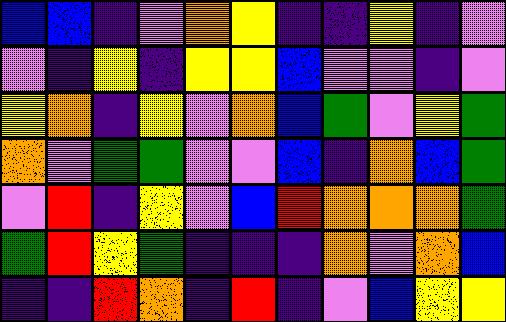[["blue", "blue", "indigo", "violet", "orange", "yellow", "indigo", "indigo", "yellow", "indigo", "violet"], ["violet", "indigo", "yellow", "indigo", "yellow", "yellow", "blue", "violet", "violet", "indigo", "violet"], ["yellow", "orange", "indigo", "yellow", "violet", "orange", "blue", "green", "violet", "yellow", "green"], ["orange", "violet", "green", "green", "violet", "violet", "blue", "indigo", "orange", "blue", "green"], ["violet", "red", "indigo", "yellow", "violet", "blue", "red", "orange", "orange", "orange", "green"], ["green", "red", "yellow", "green", "indigo", "indigo", "indigo", "orange", "violet", "orange", "blue"], ["indigo", "indigo", "red", "orange", "indigo", "red", "indigo", "violet", "blue", "yellow", "yellow"]]